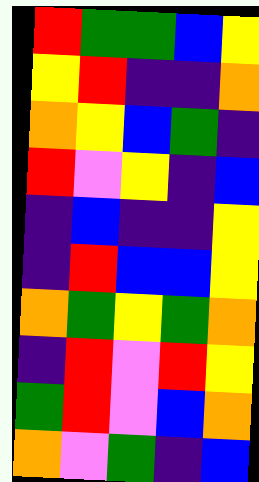[["red", "green", "green", "blue", "yellow"], ["yellow", "red", "indigo", "indigo", "orange"], ["orange", "yellow", "blue", "green", "indigo"], ["red", "violet", "yellow", "indigo", "blue"], ["indigo", "blue", "indigo", "indigo", "yellow"], ["indigo", "red", "blue", "blue", "yellow"], ["orange", "green", "yellow", "green", "orange"], ["indigo", "red", "violet", "red", "yellow"], ["green", "red", "violet", "blue", "orange"], ["orange", "violet", "green", "indigo", "blue"]]